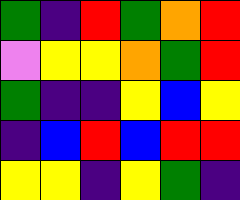[["green", "indigo", "red", "green", "orange", "red"], ["violet", "yellow", "yellow", "orange", "green", "red"], ["green", "indigo", "indigo", "yellow", "blue", "yellow"], ["indigo", "blue", "red", "blue", "red", "red"], ["yellow", "yellow", "indigo", "yellow", "green", "indigo"]]